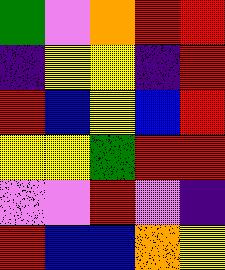[["green", "violet", "orange", "red", "red"], ["indigo", "yellow", "yellow", "indigo", "red"], ["red", "blue", "yellow", "blue", "red"], ["yellow", "yellow", "green", "red", "red"], ["violet", "violet", "red", "violet", "indigo"], ["red", "blue", "blue", "orange", "yellow"]]